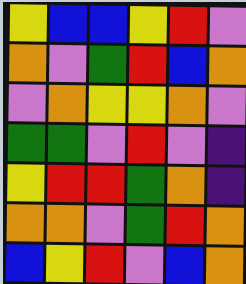[["yellow", "blue", "blue", "yellow", "red", "violet"], ["orange", "violet", "green", "red", "blue", "orange"], ["violet", "orange", "yellow", "yellow", "orange", "violet"], ["green", "green", "violet", "red", "violet", "indigo"], ["yellow", "red", "red", "green", "orange", "indigo"], ["orange", "orange", "violet", "green", "red", "orange"], ["blue", "yellow", "red", "violet", "blue", "orange"]]